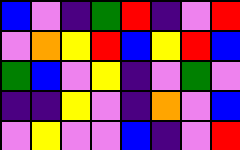[["blue", "violet", "indigo", "green", "red", "indigo", "violet", "red"], ["violet", "orange", "yellow", "red", "blue", "yellow", "red", "blue"], ["green", "blue", "violet", "yellow", "indigo", "violet", "green", "violet"], ["indigo", "indigo", "yellow", "violet", "indigo", "orange", "violet", "blue"], ["violet", "yellow", "violet", "violet", "blue", "indigo", "violet", "red"]]